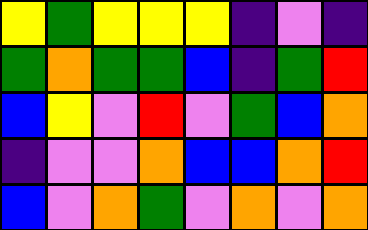[["yellow", "green", "yellow", "yellow", "yellow", "indigo", "violet", "indigo"], ["green", "orange", "green", "green", "blue", "indigo", "green", "red"], ["blue", "yellow", "violet", "red", "violet", "green", "blue", "orange"], ["indigo", "violet", "violet", "orange", "blue", "blue", "orange", "red"], ["blue", "violet", "orange", "green", "violet", "orange", "violet", "orange"]]